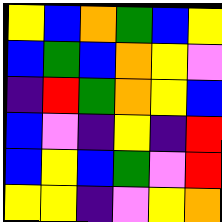[["yellow", "blue", "orange", "green", "blue", "yellow"], ["blue", "green", "blue", "orange", "yellow", "violet"], ["indigo", "red", "green", "orange", "yellow", "blue"], ["blue", "violet", "indigo", "yellow", "indigo", "red"], ["blue", "yellow", "blue", "green", "violet", "red"], ["yellow", "yellow", "indigo", "violet", "yellow", "orange"]]